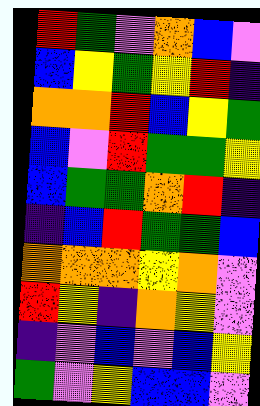[["red", "green", "violet", "orange", "blue", "violet"], ["blue", "yellow", "green", "yellow", "red", "indigo"], ["orange", "orange", "red", "blue", "yellow", "green"], ["blue", "violet", "red", "green", "green", "yellow"], ["blue", "green", "green", "orange", "red", "indigo"], ["indigo", "blue", "red", "green", "green", "blue"], ["orange", "orange", "orange", "yellow", "orange", "violet"], ["red", "yellow", "indigo", "orange", "yellow", "violet"], ["indigo", "violet", "blue", "violet", "blue", "yellow"], ["green", "violet", "yellow", "blue", "blue", "violet"]]